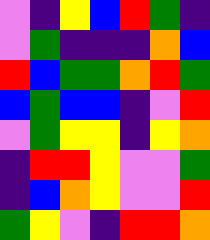[["violet", "indigo", "yellow", "blue", "red", "green", "indigo"], ["violet", "green", "indigo", "indigo", "indigo", "orange", "blue"], ["red", "blue", "green", "green", "orange", "red", "green"], ["blue", "green", "blue", "blue", "indigo", "violet", "red"], ["violet", "green", "yellow", "yellow", "indigo", "yellow", "orange"], ["indigo", "red", "red", "yellow", "violet", "violet", "green"], ["indigo", "blue", "orange", "yellow", "violet", "violet", "red"], ["green", "yellow", "violet", "indigo", "red", "red", "orange"]]